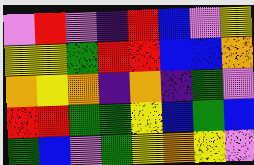[["violet", "red", "violet", "indigo", "red", "blue", "violet", "yellow"], ["yellow", "yellow", "green", "red", "red", "blue", "blue", "orange"], ["orange", "yellow", "orange", "indigo", "orange", "indigo", "green", "violet"], ["red", "red", "green", "green", "yellow", "blue", "green", "blue"], ["green", "blue", "violet", "green", "yellow", "orange", "yellow", "violet"]]